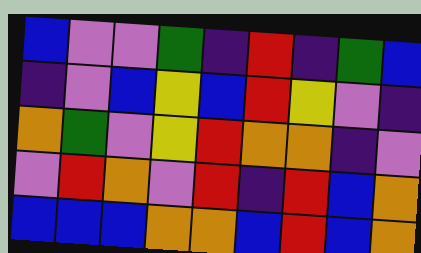[["blue", "violet", "violet", "green", "indigo", "red", "indigo", "green", "blue"], ["indigo", "violet", "blue", "yellow", "blue", "red", "yellow", "violet", "indigo"], ["orange", "green", "violet", "yellow", "red", "orange", "orange", "indigo", "violet"], ["violet", "red", "orange", "violet", "red", "indigo", "red", "blue", "orange"], ["blue", "blue", "blue", "orange", "orange", "blue", "red", "blue", "orange"]]